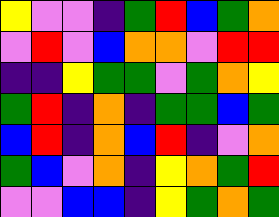[["yellow", "violet", "violet", "indigo", "green", "red", "blue", "green", "orange"], ["violet", "red", "violet", "blue", "orange", "orange", "violet", "red", "red"], ["indigo", "indigo", "yellow", "green", "green", "violet", "green", "orange", "yellow"], ["green", "red", "indigo", "orange", "indigo", "green", "green", "blue", "green"], ["blue", "red", "indigo", "orange", "blue", "red", "indigo", "violet", "orange"], ["green", "blue", "violet", "orange", "indigo", "yellow", "orange", "green", "red"], ["violet", "violet", "blue", "blue", "indigo", "yellow", "green", "orange", "green"]]